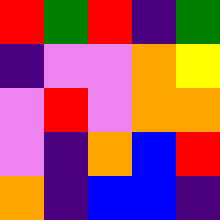[["red", "green", "red", "indigo", "green"], ["indigo", "violet", "violet", "orange", "yellow"], ["violet", "red", "violet", "orange", "orange"], ["violet", "indigo", "orange", "blue", "red"], ["orange", "indigo", "blue", "blue", "indigo"]]